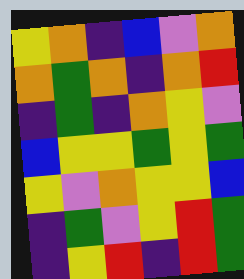[["yellow", "orange", "indigo", "blue", "violet", "orange"], ["orange", "green", "orange", "indigo", "orange", "red"], ["indigo", "green", "indigo", "orange", "yellow", "violet"], ["blue", "yellow", "yellow", "green", "yellow", "green"], ["yellow", "violet", "orange", "yellow", "yellow", "blue"], ["indigo", "green", "violet", "yellow", "red", "green"], ["indigo", "yellow", "red", "indigo", "red", "green"]]